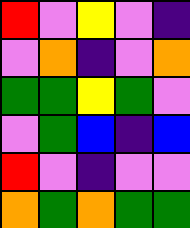[["red", "violet", "yellow", "violet", "indigo"], ["violet", "orange", "indigo", "violet", "orange"], ["green", "green", "yellow", "green", "violet"], ["violet", "green", "blue", "indigo", "blue"], ["red", "violet", "indigo", "violet", "violet"], ["orange", "green", "orange", "green", "green"]]